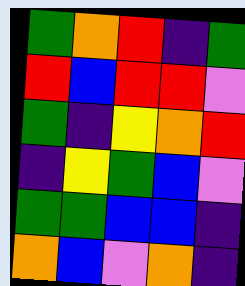[["green", "orange", "red", "indigo", "green"], ["red", "blue", "red", "red", "violet"], ["green", "indigo", "yellow", "orange", "red"], ["indigo", "yellow", "green", "blue", "violet"], ["green", "green", "blue", "blue", "indigo"], ["orange", "blue", "violet", "orange", "indigo"]]